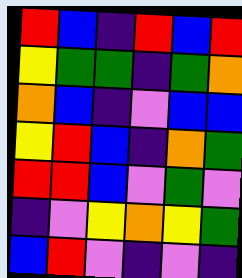[["red", "blue", "indigo", "red", "blue", "red"], ["yellow", "green", "green", "indigo", "green", "orange"], ["orange", "blue", "indigo", "violet", "blue", "blue"], ["yellow", "red", "blue", "indigo", "orange", "green"], ["red", "red", "blue", "violet", "green", "violet"], ["indigo", "violet", "yellow", "orange", "yellow", "green"], ["blue", "red", "violet", "indigo", "violet", "indigo"]]